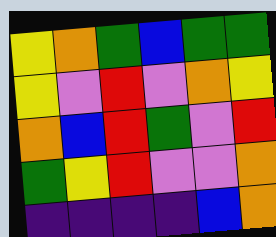[["yellow", "orange", "green", "blue", "green", "green"], ["yellow", "violet", "red", "violet", "orange", "yellow"], ["orange", "blue", "red", "green", "violet", "red"], ["green", "yellow", "red", "violet", "violet", "orange"], ["indigo", "indigo", "indigo", "indigo", "blue", "orange"]]